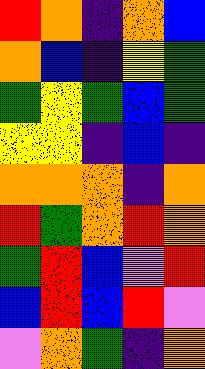[["red", "orange", "indigo", "orange", "blue"], ["orange", "blue", "indigo", "yellow", "green"], ["green", "yellow", "green", "blue", "green"], ["yellow", "yellow", "indigo", "blue", "indigo"], ["orange", "orange", "orange", "indigo", "orange"], ["red", "green", "orange", "red", "orange"], ["green", "red", "blue", "violet", "red"], ["blue", "red", "blue", "red", "violet"], ["violet", "orange", "green", "indigo", "orange"]]